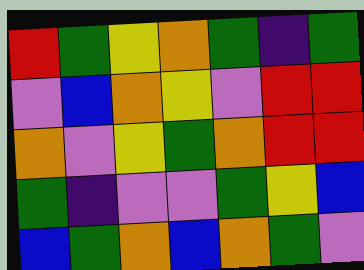[["red", "green", "yellow", "orange", "green", "indigo", "green"], ["violet", "blue", "orange", "yellow", "violet", "red", "red"], ["orange", "violet", "yellow", "green", "orange", "red", "red"], ["green", "indigo", "violet", "violet", "green", "yellow", "blue"], ["blue", "green", "orange", "blue", "orange", "green", "violet"]]